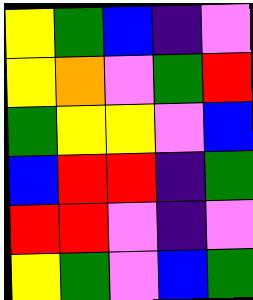[["yellow", "green", "blue", "indigo", "violet"], ["yellow", "orange", "violet", "green", "red"], ["green", "yellow", "yellow", "violet", "blue"], ["blue", "red", "red", "indigo", "green"], ["red", "red", "violet", "indigo", "violet"], ["yellow", "green", "violet", "blue", "green"]]